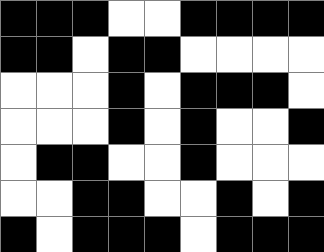[["black", "black", "black", "white", "white", "black", "black", "black", "black"], ["black", "black", "white", "black", "black", "white", "white", "white", "white"], ["white", "white", "white", "black", "white", "black", "black", "black", "white"], ["white", "white", "white", "black", "white", "black", "white", "white", "black"], ["white", "black", "black", "white", "white", "black", "white", "white", "white"], ["white", "white", "black", "black", "white", "white", "black", "white", "black"], ["black", "white", "black", "black", "black", "white", "black", "black", "black"]]